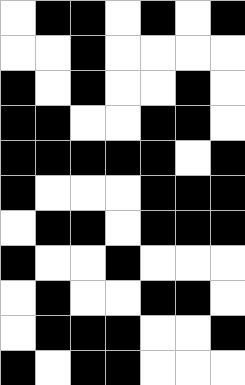[["white", "black", "black", "white", "black", "white", "black"], ["white", "white", "black", "white", "white", "white", "white"], ["black", "white", "black", "white", "white", "black", "white"], ["black", "black", "white", "white", "black", "black", "white"], ["black", "black", "black", "black", "black", "white", "black"], ["black", "white", "white", "white", "black", "black", "black"], ["white", "black", "black", "white", "black", "black", "black"], ["black", "white", "white", "black", "white", "white", "white"], ["white", "black", "white", "white", "black", "black", "white"], ["white", "black", "black", "black", "white", "white", "black"], ["black", "white", "black", "black", "white", "white", "white"]]